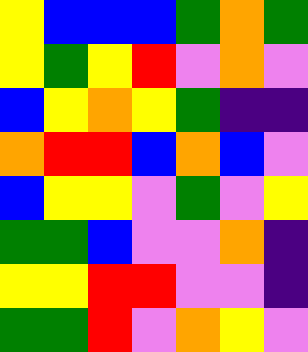[["yellow", "blue", "blue", "blue", "green", "orange", "green"], ["yellow", "green", "yellow", "red", "violet", "orange", "violet"], ["blue", "yellow", "orange", "yellow", "green", "indigo", "indigo"], ["orange", "red", "red", "blue", "orange", "blue", "violet"], ["blue", "yellow", "yellow", "violet", "green", "violet", "yellow"], ["green", "green", "blue", "violet", "violet", "orange", "indigo"], ["yellow", "yellow", "red", "red", "violet", "violet", "indigo"], ["green", "green", "red", "violet", "orange", "yellow", "violet"]]